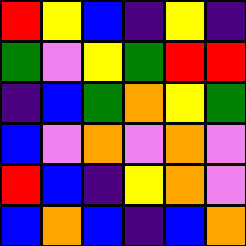[["red", "yellow", "blue", "indigo", "yellow", "indigo"], ["green", "violet", "yellow", "green", "red", "red"], ["indigo", "blue", "green", "orange", "yellow", "green"], ["blue", "violet", "orange", "violet", "orange", "violet"], ["red", "blue", "indigo", "yellow", "orange", "violet"], ["blue", "orange", "blue", "indigo", "blue", "orange"]]